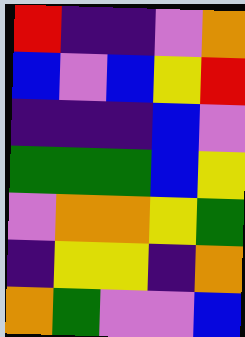[["red", "indigo", "indigo", "violet", "orange"], ["blue", "violet", "blue", "yellow", "red"], ["indigo", "indigo", "indigo", "blue", "violet"], ["green", "green", "green", "blue", "yellow"], ["violet", "orange", "orange", "yellow", "green"], ["indigo", "yellow", "yellow", "indigo", "orange"], ["orange", "green", "violet", "violet", "blue"]]